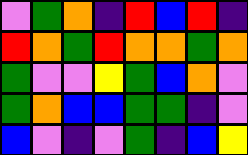[["violet", "green", "orange", "indigo", "red", "blue", "red", "indigo"], ["red", "orange", "green", "red", "orange", "orange", "green", "orange"], ["green", "violet", "violet", "yellow", "green", "blue", "orange", "violet"], ["green", "orange", "blue", "blue", "green", "green", "indigo", "violet"], ["blue", "violet", "indigo", "violet", "green", "indigo", "blue", "yellow"]]